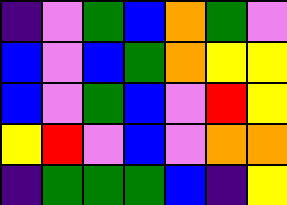[["indigo", "violet", "green", "blue", "orange", "green", "violet"], ["blue", "violet", "blue", "green", "orange", "yellow", "yellow"], ["blue", "violet", "green", "blue", "violet", "red", "yellow"], ["yellow", "red", "violet", "blue", "violet", "orange", "orange"], ["indigo", "green", "green", "green", "blue", "indigo", "yellow"]]